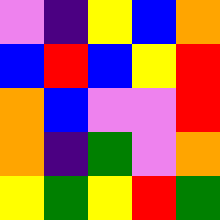[["violet", "indigo", "yellow", "blue", "orange"], ["blue", "red", "blue", "yellow", "red"], ["orange", "blue", "violet", "violet", "red"], ["orange", "indigo", "green", "violet", "orange"], ["yellow", "green", "yellow", "red", "green"]]